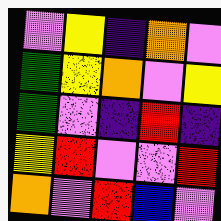[["violet", "yellow", "indigo", "orange", "violet"], ["green", "yellow", "orange", "violet", "yellow"], ["green", "violet", "indigo", "red", "indigo"], ["yellow", "red", "violet", "violet", "red"], ["orange", "violet", "red", "blue", "violet"]]